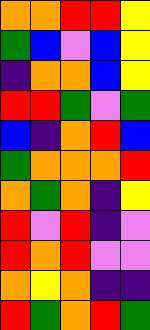[["orange", "orange", "red", "red", "yellow"], ["green", "blue", "violet", "blue", "yellow"], ["indigo", "orange", "orange", "blue", "yellow"], ["red", "red", "green", "violet", "green"], ["blue", "indigo", "orange", "red", "blue"], ["green", "orange", "orange", "orange", "red"], ["orange", "green", "orange", "indigo", "yellow"], ["red", "violet", "red", "indigo", "violet"], ["red", "orange", "red", "violet", "violet"], ["orange", "yellow", "orange", "indigo", "indigo"], ["red", "green", "orange", "red", "green"]]